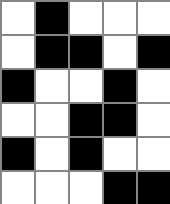[["white", "black", "white", "white", "white"], ["white", "black", "black", "white", "black"], ["black", "white", "white", "black", "white"], ["white", "white", "black", "black", "white"], ["black", "white", "black", "white", "white"], ["white", "white", "white", "black", "black"]]